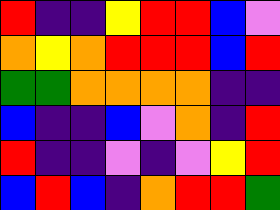[["red", "indigo", "indigo", "yellow", "red", "red", "blue", "violet"], ["orange", "yellow", "orange", "red", "red", "red", "blue", "red"], ["green", "green", "orange", "orange", "orange", "orange", "indigo", "indigo"], ["blue", "indigo", "indigo", "blue", "violet", "orange", "indigo", "red"], ["red", "indigo", "indigo", "violet", "indigo", "violet", "yellow", "red"], ["blue", "red", "blue", "indigo", "orange", "red", "red", "green"]]